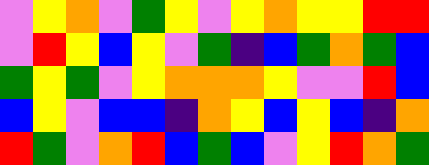[["violet", "yellow", "orange", "violet", "green", "yellow", "violet", "yellow", "orange", "yellow", "yellow", "red", "red"], ["violet", "red", "yellow", "blue", "yellow", "violet", "green", "indigo", "blue", "green", "orange", "green", "blue"], ["green", "yellow", "green", "violet", "yellow", "orange", "orange", "orange", "yellow", "violet", "violet", "red", "blue"], ["blue", "yellow", "violet", "blue", "blue", "indigo", "orange", "yellow", "blue", "yellow", "blue", "indigo", "orange"], ["red", "green", "violet", "orange", "red", "blue", "green", "blue", "violet", "yellow", "red", "orange", "green"]]